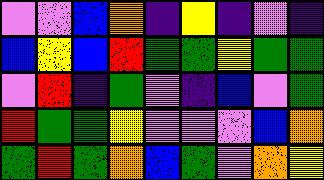[["violet", "violet", "blue", "orange", "indigo", "yellow", "indigo", "violet", "indigo"], ["blue", "yellow", "blue", "red", "green", "green", "yellow", "green", "green"], ["violet", "red", "indigo", "green", "violet", "indigo", "blue", "violet", "green"], ["red", "green", "green", "yellow", "violet", "violet", "violet", "blue", "orange"], ["green", "red", "green", "orange", "blue", "green", "violet", "orange", "yellow"]]